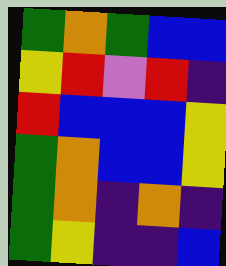[["green", "orange", "green", "blue", "blue"], ["yellow", "red", "violet", "red", "indigo"], ["red", "blue", "blue", "blue", "yellow"], ["green", "orange", "blue", "blue", "yellow"], ["green", "orange", "indigo", "orange", "indigo"], ["green", "yellow", "indigo", "indigo", "blue"]]